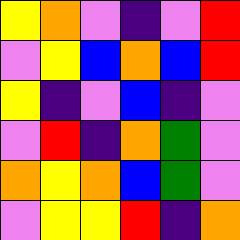[["yellow", "orange", "violet", "indigo", "violet", "red"], ["violet", "yellow", "blue", "orange", "blue", "red"], ["yellow", "indigo", "violet", "blue", "indigo", "violet"], ["violet", "red", "indigo", "orange", "green", "violet"], ["orange", "yellow", "orange", "blue", "green", "violet"], ["violet", "yellow", "yellow", "red", "indigo", "orange"]]